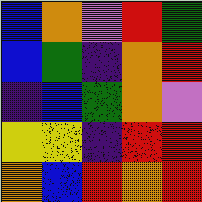[["blue", "orange", "violet", "red", "green"], ["blue", "green", "indigo", "orange", "red"], ["indigo", "blue", "green", "orange", "violet"], ["yellow", "yellow", "indigo", "red", "red"], ["orange", "blue", "red", "orange", "red"]]